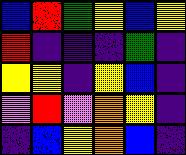[["blue", "red", "green", "yellow", "blue", "yellow"], ["red", "indigo", "indigo", "indigo", "green", "indigo"], ["yellow", "yellow", "indigo", "yellow", "blue", "indigo"], ["violet", "red", "violet", "orange", "yellow", "indigo"], ["indigo", "blue", "yellow", "orange", "blue", "indigo"]]